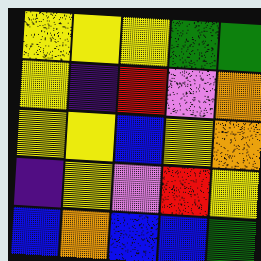[["yellow", "yellow", "yellow", "green", "green"], ["yellow", "indigo", "red", "violet", "orange"], ["yellow", "yellow", "blue", "yellow", "orange"], ["indigo", "yellow", "violet", "red", "yellow"], ["blue", "orange", "blue", "blue", "green"]]